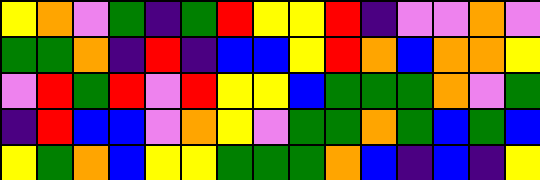[["yellow", "orange", "violet", "green", "indigo", "green", "red", "yellow", "yellow", "red", "indigo", "violet", "violet", "orange", "violet"], ["green", "green", "orange", "indigo", "red", "indigo", "blue", "blue", "yellow", "red", "orange", "blue", "orange", "orange", "yellow"], ["violet", "red", "green", "red", "violet", "red", "yellow", "yellow", "blue", "green", "green", "green", "orange", "violet", "green"], ["indigo", "red", "blue", "blue", "violet", "orange", "yellow", "violet", "green", "green", "orange", "green", "blue", "green", "blue"], ["yellow", "green", "orange", "blue", "yellow", "yellow", "green", "green", "green", "orange", "blue", "indigo", "blue", "indigo", "yellow"]]